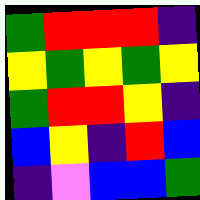[["green", "red", "red", "red", "indigo"], ["yellow", "green", "yellow", "green", "yellow"], ["green", "red", "red", "yellow", "indigo"], ["blue", "yellow", "indigo", "red", "blue"], ["indigo", "violet", "blue", "blue", "green"]]